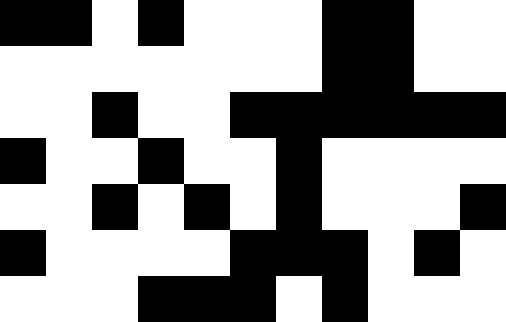[["black", "black", "white", "black", "white", "white", "white", "black", "black", "white", "white"], ["white", "white", "white", "white", "white", "white", "white", "black", "black", "white", "white"], ["white", "white", "black", "white", "white", "black", "black", "black", "black", "black", "black"], ["black", "white", "white", "black", "white", "white", "black", "white", "white", "white", "white"], ["white", "white", "black", "white", "black", "white", "black", "white", "white", "white", "black"], ["black", "white", "white", "white", "white", "black", "black", "black", "white", "black", "white"], ["white", "white", "white", "black", "black", "black", "white", "black", "white", "white", "white"]]